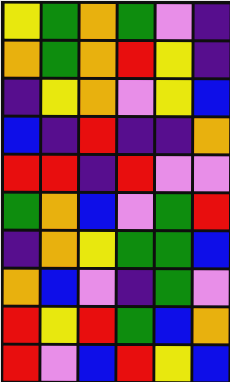[["yellow", "green", "orange", "green", "violet", "indigo"], ["orange", "green", "orange", "red", "yellow", "indigo"], ["indigo", "yellow", "orange", "violet", "yellow", "blue"], ["blue", "indigo", "red", "indigo", "indigo", "orange"], ["red", "red", "indigo", "red", "violet", "violet"], ["green", "orange", "blue", "violet", "green", "red"], ["indigo", "orange", "yellow", "green", "green", "blue"], ["orange", "blue", "violet", "indigo", "green", "violet"], ["red", "yellow", "red", "green", "blue", "orange"], ["red", "violet", "blue", "red", "yellow", "blue"]]